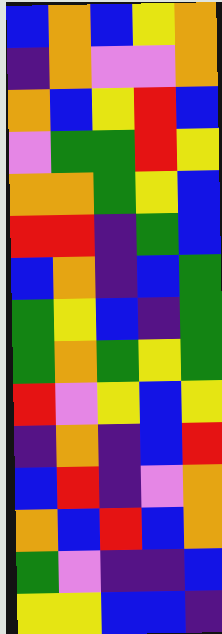[["blue", "orange", "blue", "yellow", "orange"], ["indigo", "orange", "violet", "violet", "orange"], ["orange", "blue", "yellow", "red", "blue"], ["violet", "green", "green", "red", "yellow"], ["orange", "orange", "green", "yellow", "blue"], ["red", "red", "indigo", "green", "blue"], ["blue", "orange", "indigo", "blue", "green"], ["green", "yellow", "blue", "indigo", "green"], ["green", "orange", "green", "yellow", "green"], ["red", "violet", "yellow", "blue", "yellow"], ["indigo", "orange", "indigo", "blue", "red"], ["blue", "red", "indigo", "violet", "orange"], ["orange", "blue", "red", "blue", "orange"], ["green", "violet", "indigo", "indigo", "blue"], ["yellow", "yellow", "blue", "blue", "indigo"]]